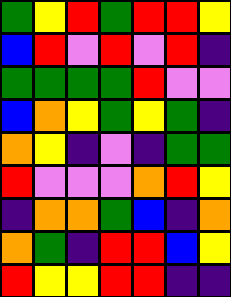[["green", "yellow", "red", "green", "red", "red", "yellow"], ["blue", "red", "violet", "red", "violet", "red", "indigo"], ["green", "green", "green", "green", "red", "violet", "violet"], ["blue", "orange", "yellow", "green", "yellow", "green", "indigo"], ["orange", "yellow", "indigo", "violet", "indigo", "green", "green"], ["red", "violet", "violet", "violet", "orange", "red", "yellow"], ["indigo", "orange", "orange", "green", "blue", "indigo", "orange"], ["orange", "green", "indigo", "red", "red", "blue", "yellow"], ["red", "yellow", "yellow", "red", "red", "indigo", "indigo"]]